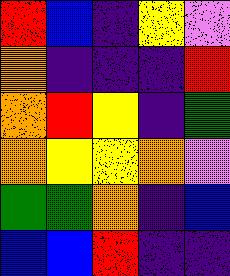[["red", "blue", "indigo", "yellow", "violet"], ["orange", "indigo", "indigo", "indigo", "red"], ["orange", "red", "yellow", "indigo", "green"], ["orange", "yellow", "yellow", "orange", "violet"], ["green", "green", "orange", "indigo", "blue"], ["blue", "blue", "red", "indigo", "indigo"]]